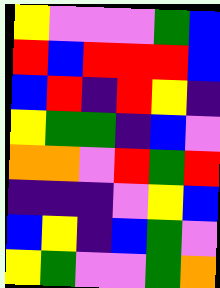[["yellow", "violet", "violet", "violet", "green", "blue"], ["red", "blue", "red", "red", "red", "blue"], ["blue", "red", "indigo", "red", "yellow", "indigo"], ["yellow", "green", "green", "indigo", "blue", "violet"], ["orange", "orange", "violet", "red", "green", "red"], ["indigo", "indigo", "indigo", "violet", "yellow", "blue"], ["blue", "yellow", "indigo", "blue", "green", "violet"], ["yellow", "green", "violet", "violet", "green", "orange"]]